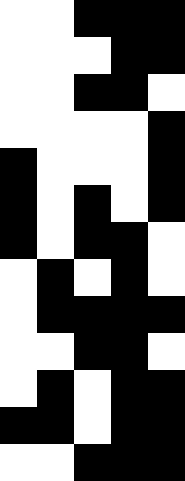[["white", "white", "black", "black", "black"], ["white", "white", "white", "black", "black"], ["white", "white", "black", "black", "white"], ["white", "white", "white", "white", "black"], ["black", "white", "white", "white", "black"], ["black", "white", "black", "white", "black"], ["black", "white", "black", "black", "white"], ["white", "black", "white", "black", "white"], ["white", "black", "black", "black", "black"], ["white", "white", "black", "black", "white"], ["white", "black", "white", "black", "black"], ["black", "black", "white", "black", "black"], ["white", "white", "black", "black", "black"]]